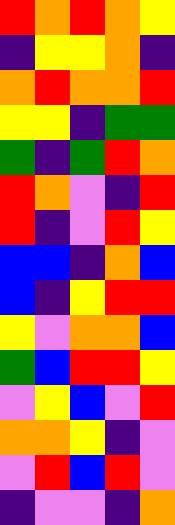[["red", "orange", "red", "orange", "yellow"], ["indigo", "yellow", "yellow", "orange", "indigo"], ["orange", "red", "orange", "orange", "red"], ["yellow", "yellow", "indigo", "green", "green"], ["green", "indigo", "green", "red", "orange"], ["red", "orange", "violet", "indigo", "red"], ["red", "indigo", "violet", "red", "yellow"], ["blue", "blue", "indigo", "orange", "blue"], ["blue", "indigo", "yellow", "red", "red"], ["yellow", "violet", "orange", "orange", "blue"], ["green", "blue", "red", "red", "yellow"], ["violet", "yellow", "blue", "violet", "red"], ["orange", "orange", "yellow", "indigo", "violet"], ["violet", "red", "blue", "red", "violet"], ["indigo", "violet", "violet", "indigo", "orange"]]